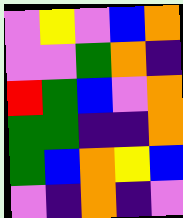[["violet", "yellow", "violet", "blue", "orange"], ["violet", "violet", "green", "orange", "indigo"], ["red", "green", "blue", "violet", "orange"], ["green", "green", "indigo", "indigo", "orange"], ["green", "blue", "orange", "yellow", "blue"], ["violet", "indigo", "orange", "indigo", "violet"]]